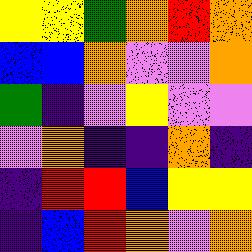[["yellow", "yellow", "green", "orange", "red", "orange"], ["blue", "blue", "orange", "violet", "violet", "orange"], ["green", "indigo", "violet", "yellow", "violet", "violet"], ["violet", "orange", "indigo", "indigo", "orange", "indigo"], ["indigo", "red", "red", "blue", "yellow", "yellow"], ["indigo", "blue", "red", "orange", "violet", "orange"]]